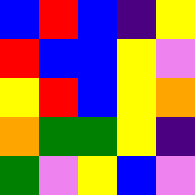[["blue", "red", "blue", "indigo", "yellow"], ["red", "blue", "blue", "yellow", "violet"], ["yellow", "red", "blue", "yellow", "orange"], ["orange", "green", "green", "yellow", "indigo"], ["green", "violet", "yellow", "blue", "violet"]]